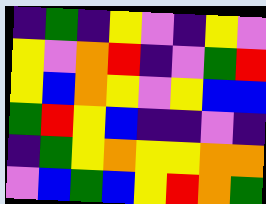[["indigo", "green", "indigo", "yellow", "violet", "indigo", "yellow", "violet"], ["yellow", "violet", "orange", "red", "indigo", "violet", "green", "red"], ["yellow", "blue", "orange", "yellow", "violet", "yellow", "blue", "blue"], ["green", "red", "yellow", "blue", "indigo", "indigo", "violet", "indigo"], ["indigo", "green", "yellow", "orange", "yellow", "yellow", "orange", "orange"], ["violet", "blue", "green", "blue", "yellow", "red", "orange", "green"]]